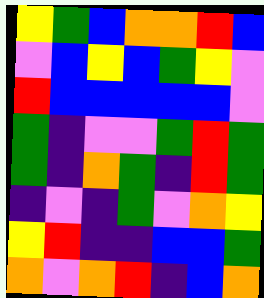[["yellow", "green", "blue", "orange", "orange", "red", "blue"], ["violet", "blue", "yellow", "blue", "green", "yellow", "violet"], ["red", "blue", "blue", "blue", "blue", "blue", "violet"], ["green", "indigo", "violet", "violet", "green", "red", "green"], ["green", "indigo", "orange", "green", "indigo", "red", "green"], ["indigo", "violet", "indigo", "green", "violet", "orange", "yellow"], ["yellow", "red", "indigo", "indigo", "blue", "blue", "green"], ["orange", "violet", "orange", "red", "indigo", "blue", "orange"]]